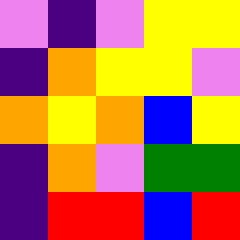[["violet", "indigo", "violet", "yellow", "yellow"], ["indigo", "orange", "yellow", "yellow", "violet"], ["orange", "yellow", "orange", "blue", "yellow"], ["indigo", "orange", "violet", "green", "green"], ["indigo", "red", "red", "blue", "red"]]